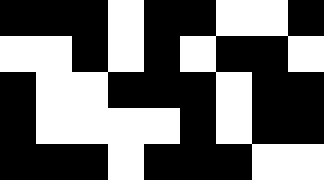[["black", "black", "black", "white", "black", "black", "white", "white", "black"], ["white", "white", "black", "white", "black", "white", "black", "black", "white"], ["black", "white", "white", "black", "black", "black", "white", "black", "black"], ["black", "white", "white", "white", "white", "black", "white", "black", "black"], ["black", "black", "black", "white", "black", "black", "black", "white", "white"]]